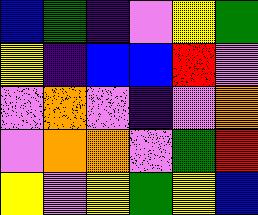[["blue", "green", "indigo", "violet", "yellow", "green"], ["yellow", "indigo", "blue", "blue", "red", "violet"], ["violet", "orange", "violet", "indigo", "violet", "orange"], ["violet", "orange", "orange", "violet", "green", "red"], ["yellow", "violet", "yellow", "green", "yellow", "blue"]]